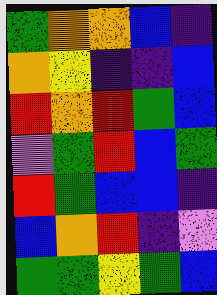[["green", "orange", "orange", "blue", "indigo"], ["orange", "yellow", "indigo", "indigo", "blue"], ["red", "orange", "red", "green", "blue"], ["violet", "green", "red", "blue", "green"], ["red", "green", "blue", "blue", "indigo"], ["blue", "orange", "red", "indigo", "violet"], ["green", "green", "yellow", "green", "blue"]]